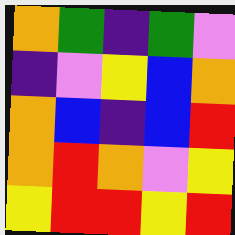[["orange", "green", "indigo", "green", "violet"], ["indigo", "violet", "yellow", "blue", "orange"], ["orange", "blue", "indigo", "blue", "red"], ["orange", "red", "orange", "violet", "yellow"], ["yellow", "red", "red", "yellow", "red"]]